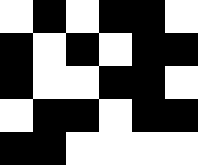[["white", "black", "white", "black", "black", "white"], ["black", "white", "black", "white", "black", "black"], ["black", "white", "white", "black", "black", "white"], ["white", "black", "black", "white", "black", "black"], ["black", "black", "white", "white", "white", "white"]]